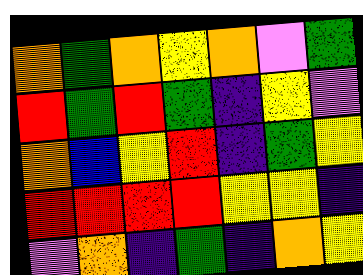[["orange", "green", "orange", "yellow", "orange", "violet", "green"], ["red", "green", "red", "green", "indigo", "yellow", "violet"], ["orange", "blue", "yellow", "red", "indigo", "green", "yellow"], ["red", "red", "red", "red", "yellow", "yellow", "indigo"], ["violet", "orange", "indigo", "green", "indigo", "orange", "yellow"]]